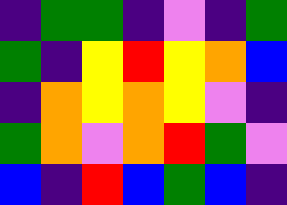[["indigo", "green", "green", "indigo", "violet", "indigo", "green"], ["green", "indigo", "yellow", "red", "yellow", "orange", "blue"], ["indigo", "orange", "yellow", "orange", "yellow", "violet", "indigo"], ["green", "orange", "violet", "orange", "red", "green", "violet"], ["blue", "indigo", "red", "blue", "green", "blue", "indigo"]]